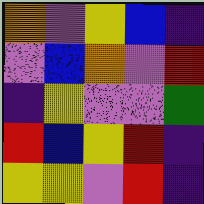[["orange", "violet", "yellow", "blue", "indigo"], ["violet", "blue", "orange", "violet", "red"], ["indigo", "yellow", "violet", "violet", "green"], ["red", "blue", "yellow", "red", "indigo"], ["yellow", "yellow", "violet", "red", "indigo"]]